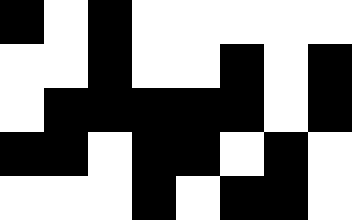[["black", "white", "black", "white", "white", "white", "white", "white"], ["white", "white", "black", "white", "white", "black", "white", "black"], ["white", "black", "black", "black", "black", "black", "white", "black"], ["black", "black", "white", "black", "black", "white", "black", "white"], ["white", "white", "white", "black", "white", "black", "black", "white"]]